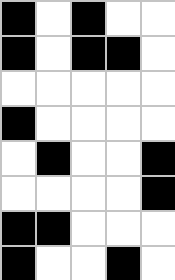[["black", "white", "black", "white", "white"], ["black", "white", "black", "black", "white"], ["white", "white", "white", "white", "white"], ["black", "white", "white", "white", "white"], ["white", "black", "white", "white", "black"], ["white", "white", "white", "white", "black"], ["black", "black", "white", "white", "white"], ["black", "white", "white", "black", "white"]]